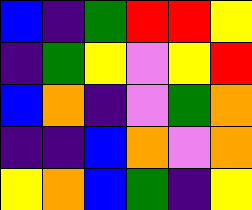[["blue", "indigo", "green", "red", "red", "yellow"], ["indigo", "green", "yellow", "violet", "yellow", "red"], ["blue", "orange", "indigo", "violet", "green", "orange"], ["indigo", "indigo", "blue", "orange", "violet", "orange"], ["yellow", "orange", "blue", "green", "indigo", "yellow"]]